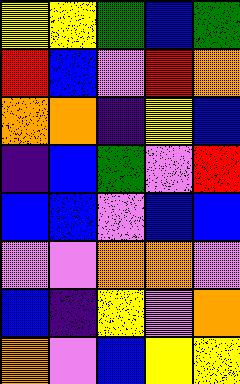[["yellow", "yellow", "green", "blue", "green"], ["red", "blue", "violet", "red", "orange"], ["orange", "orange", "indigo", "yellow", "blue"], ["indigo", "blue", "green", "violet", "red"], ["blue", "blue", "violet", "blue", "blue"], ["violet", "violet", "orange", "orange", "violet"], ["blue", "indigo", "yellow", "violet", "orange"], ["orange", "violet", "blue", "yellow", "yellow"]]